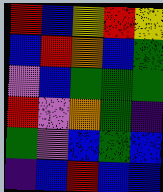[["red", "blue", "yellow", "red", "yellow"], ["blue", "red", "orange", "blue", "green"], ["violet", "blue", "green", "green", "green"], ["red", "violet", "orange", "green", "indigo"], ["green", "violet", "blue", "green", "blue"], ["indigo", "blue", "red", "blue", "blue"]]